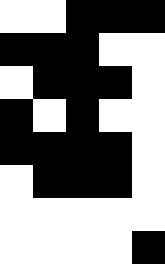[["white", "white", "black", "black", "black"], ["black", "black", "black", "white", "white"], ["white", "black", "black", "black", "white"], ["black", "white", "black", "white", "white"], ["black", "black", "black", "black", "white"], ["white", "black", "black", "black", "white"], ["white", "white", "white", "white", "white"], ["white", "white", "white", "white", "black"]]